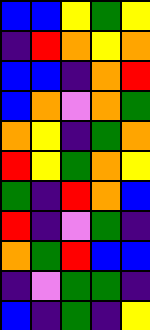[["blue", "blue", "yellow", "green", "yellow"], ["indigo", "red", "orange", "yellow", "orange"], ["blue", "blue", "indigo", "orange", "red"], ["blue", "orange", "violet", "orange", "green"], ["orange", "yellow", "indigo", "green", "orange"], ["red", "yellow", "green", "orange", "yellow"], ["green", "indigo", "red", "orange", "blue"], ["red", "indigo", "violet", "green", "indigo"], ["orange", "green", "red", "blue", "blue"], ["indigo", "violet", "green", "green", "indigo"], ["blue", "indigo", "green", "indigo", "yellow"]]